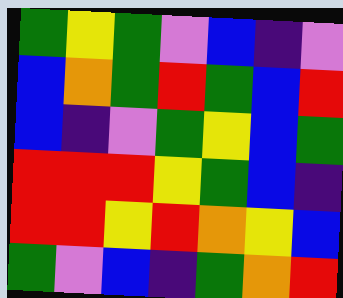[["green", "yellow", "green", "violet", "blue", "indigo", "violet"], ["blue", "orange", "green", "red", "green", "blue", "red"], ["blue", "indigo", "violet", "green", "yellow", "blue", "green"], ["red", "red", "red", "yellow", "green", "blue", "indigo"], ["red", "red", "yellow", "red", "orange", "yellow", "blue"], ["green", "violet", "blue", "indigo", "green", "orange", "red"]]